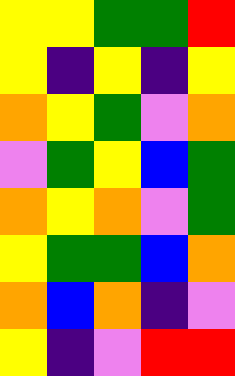[["yellow", "yellow", "green", "green", "red"], ["yellow", "indigo", "yellow", "indigo", "yellow"], ["orange", "yellow", "green", "violet", "orange"], ["violet", "green", "yellow", "blue", "green"], ["orange", "yellow", "orange", "violet", "green"], ["yellow", "green", "green", "blue", "orange"], ["orange", "blue", "orange", "indigo", "violet"], ["yellow", "indigo", "violet", "red", "red"]]